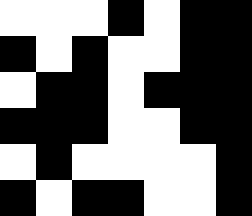[["white", "white", "white", "black", "white", "black", "black"], ["black", "white", "black", "white", "white", "black", "black"], ["white", "black", "black", "white", "black", "black", "black"], ["black", "black", "black", "white", "white", "black", "black"], ["white", "black", "white", "white", "white", "white", "black"], ["black", "white", "black", "black", "white", "white", "black"]]